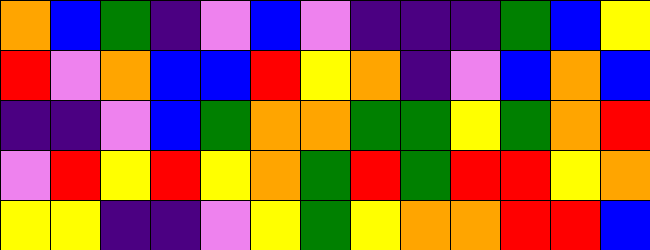[["orange", "blue", "green", "indigo", "violet", "blue", "violet", "indigo", "indigo", "indigo", "green", "blue", "yellow"], ["red", "violet", "orange", "blue", "blue", "red", "yellow", "orange", "indigo", "violet", "blue", "orange", "blue"], ["indigo", "indigo", "violet", "blue", "green", "orange", "orange", "green", "green", "yellow", "green", "orange", "red"], ["violet", "red", "yellow", "red", "yellow", "orange", "green", "red", "green", "red", "red", "yellow", "orange"], ["yellow", "yellow", "indigo", "indigo", "violet", "yellow", "green", "yellow", "orange", "orange", "red", "red", "blue"]]